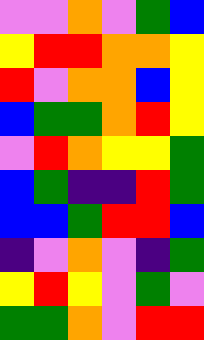[["violet", "violet", "orange", "violet", "green", "blue"], ["yellow", "red", "red", "orange", "orange", "yellow"], ["red", "violet", "orange", "orange", "blue", "yellow"], ["blue", "green", "green", "orange", "red", "yellow"], ["violet", "red", "orange", "yellow", "yellow", "green"], ["blue", "green", "indigo", "indigo", "red", "green"], ["blue", "blue", "green", "red", "red", "blue"], ["indigo", "violet", "orange", "violet", "indigo", "green"], ["yellow", "red", "yellow", "violet", "green", "violet"], ["green", "green", "orange", "violet", "red", "red"]]